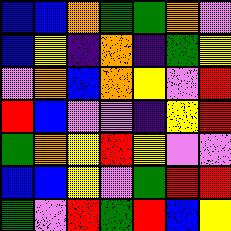[["blue", "blue", "orange", "green", "green", "orange", "violet"], ["blue", "yellow", "indigo", "orange", "indigo", "green", "yellow"], ["violet", "orange", "blue", "orange", "yellow", "violet", "red"], ["red", "blue", "violet", "violet", "indigo", "yellow", "red"], ["green", "orange", "yellow", "red", "yellow", "violet", "violet"], ["blue", "blue", "yellow", "violet", "green", "red", "red"], ["green", "violet", "red", "green", "red", "blue", "yellow"]]